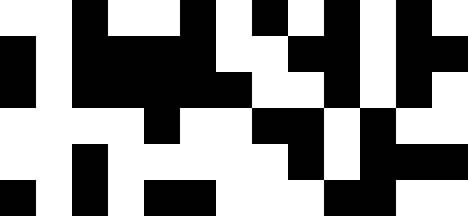[["white", "white", "black", "white", "white", "black", "white", "black", "white", "black", "white", "black", "white"], ["black", "white", "black", "black", "black", "black", "white", "white", "black", "black", "white", "black", "black"], ["black", "white", "black", "black", "black", "black", "black", "white", "white", "black", "white", "black", "white"], ["white", "white", "white", "white", "black", "white", "white", "black", "black", "white", "black", "white", "white"], ["white", "white", "black", "white", "white", "white", "white", "white", "black", "white", "black", "black", "black"], ["black", "white", "black", "white", "black", "black", "white", "white", "white", "black", "black", "white", "white"]]